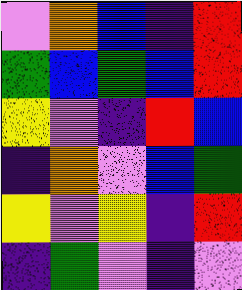[["violet", "orange", "blue", "indigo", "red"], ["green", "blue", "green", "blue", "red"], ["yellow", "violet", "indigo", "red", "blue"], ["indigo", "orange", "violet", "blue", "green"], ["yellow", "violet", "yellow", "indigo", "red"], ["indigo", "green", "violet", "indigo", "violet"]]